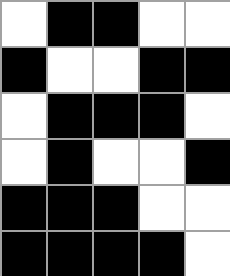[["white", "black", "black", "white", "white"], ["black", "white", "white", "black", "black"], ["white", "black", "black", "black", "white"], ["white", "black", "white", "white", "black"], ["black", "black", "black", "white", "white"], ["black", "black", "black", "black", "white"]]